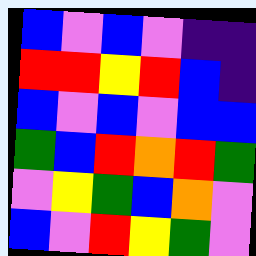[["blue", "violet", "blue", "violet", "indigo", "indigo"], ["red", "red", "yellow", "red", "blue", "indigo"], ["blue", "violet", "blue", "violet", "blue", "blue"], ["green", "blue", "red", "orange", "red", "green"], ["violet", "yellow", "green", "blue", "orange", "violet"], ["blue", "violet", "red", "yellow", "green", "violet"]]